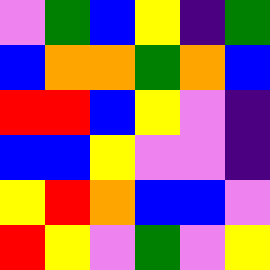[["violet", "green", "blue", "yellow", "indigo", "green"], ["blue", "orange", "orange", "green", "orange", "blue"], ["red", "red", "blue", "yellow", "violet", "indigo"], ["blue", "blue", "yellow", "violet", "violet", "indigo"], ["yellow", "red", "orange", "blue", "blue", "violet"], ["red", "yellow", "violet", "green", "violet", "yellow"]]